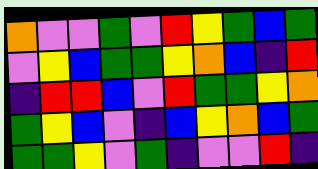[["orange", "violet", "violet", "green", "violet", "red", "yellow", "green", "blue", "green"], ["violet", "yellow", "blue", "green", "green", "yellow", "orange", "blue", "indigo", "red"], ["indigo", "red", "red", "blue", "violet", "red", "green", "green", "yellow", "orange"], ["green", "yellow", "blue", "violet", "indigo", "blue", "yellow", "orange", "blue", "green"], ["green", "green", "yellow", "violet", "green", "indigo", "violet", "violet", "red", "indigo"]]